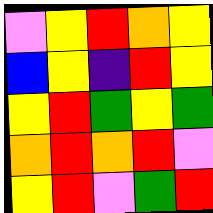[["violet", "yellow", "red", "orange", "yellow"], ["blue", "yellow", "indigo", "red", "yellow"], ["yellow", "red", "green", "yellow", "green"], ["orange", "red", "orange", "red", "violet"], ["yellow", "red", "violet", "green", "red"]]